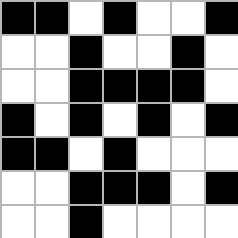[["black", "black", "white", "black", "white", "white", "black"], ["white", "white", "black", "white", "white", "black", "white"], ["white", "white", "black", "black", "black", "black", "white"], ["black", "white", "black", "white", "black", "white", "black"], ["black", "black", "white", "black", "white", "white", "white"], ["white", "white", "black", "black", "black", "white", "black"], ["white", "white", "black", "white", "white", "white", "white"]]